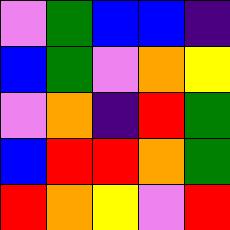[["violet", "green", "blue", "blue", "indigo"], ["blue", "green", "violet", "orange", "yellow"], ["violet", "orange", "indigo", "red", "green"], ["blue", "red", "red", "orange", "green"], ["red", "orange", "yellow", "violet", "red"]]